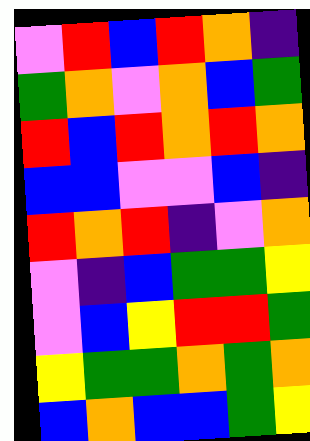[["violet", "red", "blue", "red", "orange", "indigo"], ["green", "orange", "violet", "orange", "blue", "green"], ["red", "blue", "red", "orange", "red", "orange"], ["blue", "blue", "violet", "violet", "blue", "indigo"], ["red", "orange", "red", "indigo", "violet", "orange"], ["violet", "indigo", "blue", "green", "green", "yellow"], ["violet", "blue", "yellow", "red", "red", "green"], ["yellow", "green", "green", "orange", "green", "orange"], ["blue", "orange", "blue", "blue", "green", "yellow"]]